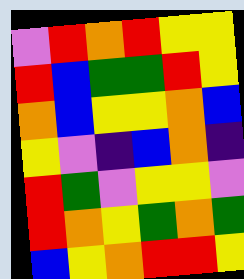[["violet", "red", "orange", "red", "yellow", "yellow"], ["red", "blue", "green", "green", "red", "yellow"], ["orange", "blue", "yellow", "yellow", "orange", "blue"], ["yellow", "violet", "indigo", "blue", "orange", "indigo"], ["red", "green", "violet", "yellow", "yellow", "violet"], ["red", "orange", "yellow", "green", "orange", "green"], ["blue", "yellow", "orange", "red", "red", "yellow"]]